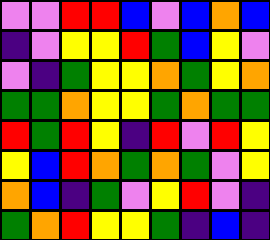[["violet", "violet", "red", "red", "blue", "violet", "blue", "orange", "blue"], ["indigo", "violet", "yellow", "yellow", "red", "green", "blue", "yellow", "violet"], ["violet", "indigo", "green", "yellow", "yellow", "orange", "green", "yellow", "orange"], ["green", "green", "orange", "yellow", "yellow", "green", "orange", "green", "green"], ["red", "green", "red", "yellow", "indigo", "red", "violet", "red", "yellow"], ["yellow", "blue", "red", "orange", "green", "orange", "green", "violet", "yellow"], ["orange", "blue", "indigo", "green", "violet", "yellow", "red", "violet", "indigo"], ["green", "orange", "red", "yellow", "yellow", "green", "indigo", "blue", "indigo"]]